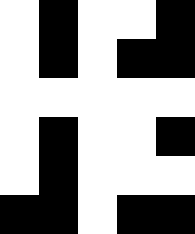[["white", "black", "white", "white", "black"], ["white", "black", "white", "black", "black"], ["white", "white", "white", "white", "white"], ["white", "black", "white", "white", "black"], ["white", "black", "white", "white", "white"], ["black", "black", "white", "black", "black"]]